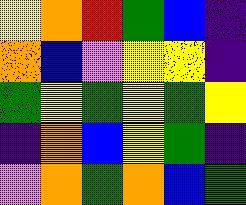[["yellow", "orange", "red", "green", "blue", "indigo"], ["orange", "blue", "violet", "yellow", "yellow", "indigo"], ["green", "yellow", "green", "yellow", "green", "yellow"], ["indigo", "orange", "blue", "yellow", "green", "indigo"], ["violet", "orange", "green", "orange", "blue", "green"]]